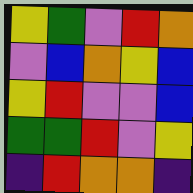[["yellow", "green", "violet", "red", "orange"], ["violet", "blue", "orange", "yellow", "blue"], ["yellow", "red", "violet", "violet", "blue"], ["green", "green", "red", "violet", "yellow"], ["indigo", "red", "orange", "orange", "indigo"]]